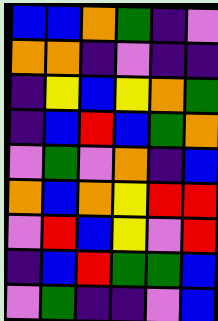[["blue", "blue", "orange", "green", "indigo", "violet"], ["orange", "orange", "indigo", "violet", "indigo", "indigo"], ["indigo", "yellow", "blue", "yellow", "orange", "green"], ["indigo", "blue", "red", "blue", "green", "orange"], ["violet", "green", "violet", "orange", "indigo", "blue"], ["orange", "blue", "orange", "yellow", "red", "red"], ["violet", "red", "blue", "yellow", "violet", "red"], ["indigo", "blue", "red", "green", "green", "blue"], ["violet", "green", "indigo", "indigo", "violet", "blue"]]